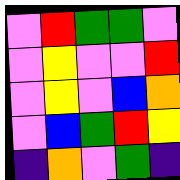[["violet", "red", "green", "green", "violet"], ["violet", "yellow", "violet", "violet", "red"], ["violet", "yellow", "violet", "blue", "orange"], ["violet", "blue", "green", "red", "yellow"], ["indigo", "orange", "violet", "green", "indigo"]]